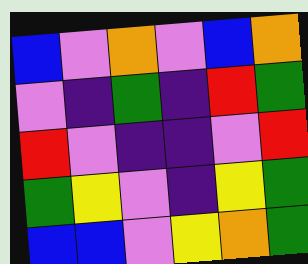[["blue", "violet", "orange", "violet", "blue", "orange"], ["violet", "indigo", "green", "indigo", "red", "green"], ["red", "violet", "indigo", "indigo", "violet", "red"], ["green", "yellow", "violet", "indigo", "yellow", "green"], ["blue", "blue", "violet", "yellow", "orange", "green"]]